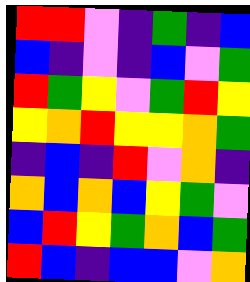[["red", "red", "violet", "indigo", "green", "indigo", "blue"], ["blue", "indigo", "violet", "indigo", "blue", "violet", "green"], ["red", "green", "yellow", "violet", "green", "red", "yellow"], ["yellow", "orange", "red", "yellow", "yellow", "orange", "green"], ["indigo", "blue", "indigo", "red", "violet", "orange", "indigo"], ["orange", "blue", "orange", "blue", "yellow", "green", "violet"], ["blue", "red", "yellow", "green", "orange", "blue", "green"], ["red", "blue", "indigo", "blue", "blue", "violet", "orange"]]